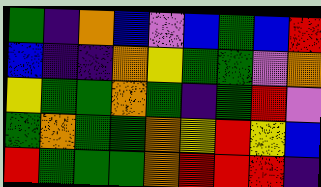[["green", "indigo", "orange", "blue", "violet", "blue", "green", "blue", "red"], ["blue", "indigo", "indigo", "orange", "yellow", "green", "green", "violet", "orange"], ["yellow", "green", "green", "orange", "green", "indigo", "green", "red", "violet"], ["green", "orange", "green", "green", "orange", "yellow", "red", "yellow", "blue"], ["red", "green", "green", "green", "orange", "red", "red", "red", "indigo"]]